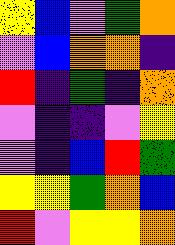[["yellow", "blue", "violet", "green", "orange"], ["violet", "blue", "orange", "orange", "indigo"], ["red", "indigo", "green", "indigo", "orange"], ["violet", "indigo", "indigo", "violet", "yellow"], ["violet", "indigo", "blue", "red", "green"], ["yellow", "yellow", "green", "orange", "blue"], ["red", "violet", "yellow", "yellow", "orange"]]